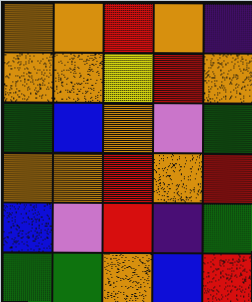[["orange", "orange", "red", "orange", "indigo"], ["orange", "orange", "yellow", "red", "orange"], ["green", "blue", "orange", "violet", "green"], ["orange", "orange", "red", "orange", "red"], ["blue", "violet", "red", "indigo", "green"], ["green", "green", "orange", "blue", "red"]]